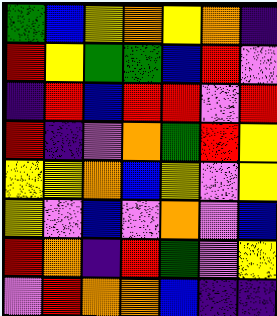[["green", "blue", "yellow", "orange", "yellow", "orange", "indigo"], ["red", "yellow", "green", "green", "blue", "red", "violet"], ["indigo", "red", "blue", "red", "red", "violet", "red"], ["red", "indigo", "violet", "orange", "green", "red", "yellow"], ["yellow", "yellow", "orange", "blue", "yellow", "violet", "yellow"], ["yellow", "violet", "blue", "violet", "orange", "violet", "blue"], ["red", "orange", "indigo", "red", "green", "violet", "yellow"], ["violet", "red", "orange", "orange", "blue", "indigo", "indigo"]]